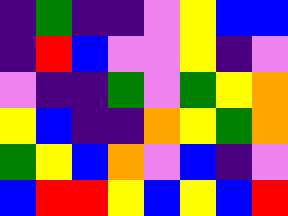[["indigo", "green", "indigo", "indigo", "violet", "yellow", "blue", "blue"], ["indigo", "red", "blue", "violet", "violet", "yellow", "indigo", "violet"], ["violet", "indigo", "indigo", "green", "violet", "green", "yellow", "orange"], ["yellow", "blue", "indigo", "indigo", "orange", "yellow", "green", "orange"], ["green", "yellow", "blue", "orange", "violet", "blue", "indigo", "violet"], ["blue", "red", "red", "yellow", "blue", "yellow", "blue", "red"]]